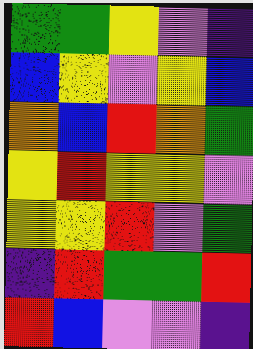[["green", "green", "yellow", "violet", "indigo"], ["blue", "yellow", "violet", "yellow", "blue"], ["orange", "blue", "red", "orange", "green"], ["yellow", "red", "yellow", "yellow", "violet"], ["yellow", "yellow", "red", "violet", "green"], ["indigo", "red", "green", "green", "red"], ["red", "blue", "violet", "violet", "indigo"]]